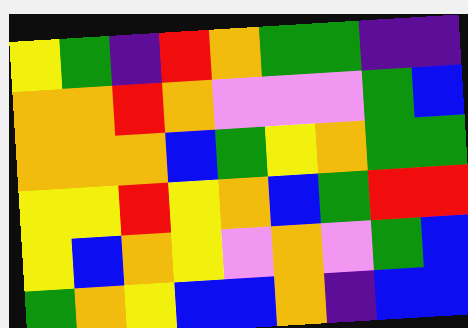[["yellow", "green", "indigo", "red", "orange", "green", "green", "indigo", "indigo"], ["orange", "orange", "red", "orange", "violet", "violet", "violet", "green", "blue"], ["orange", "orange", "orange", "blue", "green", "yellow", "orange", "green", "green"], ["yellow", "yellow", "red", "yellow", "orange", "blue", "green", "red", "red"], ["yellow", "blue", "orange", "yellow", "violet", "orange", "violet", "green", "blue"], ["green", "orange", "yellow", "blue", "blue", "orange", "indigo", "blue", "blue"]]